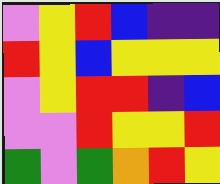[["violet", "yellow", "red", "blue", "indigo", "indigo"], ["red", "yellow", "blue", "yellow", "yellow", "yellow"], ["violet", "yellow", "red", "red", "indigo", "blue"], ["violet", "violet", "red", "yellow", "yellow", "red"], ["green", "violet", "green", "orange", "red", "yellow"]]